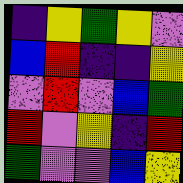[["indigo", "yellow", "green", "yellow", "violet"], ["blue", "red", "indigo", "indigo", "yellow"], ["violet", "red", "violet", "blue", "green"], ["red", "violet", "yellow", "indigo", "red"], ["green", "violet", "violet", "blue", "yellow"]]